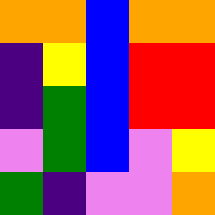[["orange", "orange", "blue", "orange", "orange"], ["indigo", "yellow", "blue", "red", "red"], ["indigo", "green", "blue", "red", "red"], ["violet", "green", "blue", "violet", "yellow"], ["green", "indigo", "violet", "violet", "orange"]]